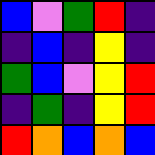[["blue", "violet", "green", "red", "indigo"], ["indigo", "blue", "indigo", "yellow", "indigo"], ["green", "blue", "violet", "yellow", "red"], ["indigo", "green", "indigo", "yellow", "red"], ["red", "orange", "blue", "orange", "blue"]]